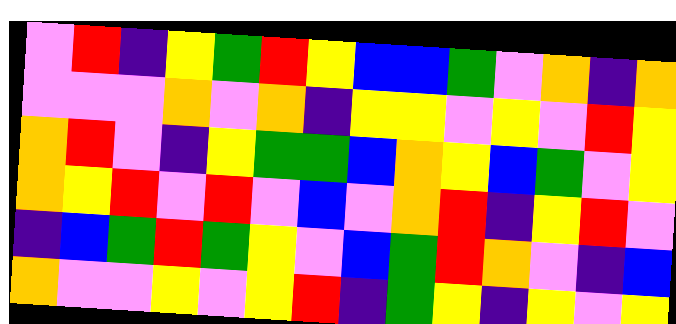[["violet", "red", "indigo", "yellow", "green", "red", "yellow", "blue", "blue", "green", "violet", "orange", "indigo", "orange"], ["violet", "violet", "violet", "orange", "violet", "orange", "indigo", "yellow", "yellow", "violet", "yellow", "violet", "red", "yellow"], ["orange", "red", "violet", "indigo", "yellow", "green", "green", "blue", "orange", "yellow", "blue", "green", "violet", "yellow"], ["orange", "yellow", "red", "violet", "red", "violet", "blue", "violet", "orange", "red", "indigo", "yellow", "red", "violet"], ["indigo", "blue", "green", "red", "green", "yellow", "violet", "blue", "green", "red", "orange", "violet", "indigo", "blue"], ["orange", "violet", "violet", "yellow", "violet", "yellow", "red", "indigo", "green", "yellow", "indigo", "yellow", "violet", "yellow"]]